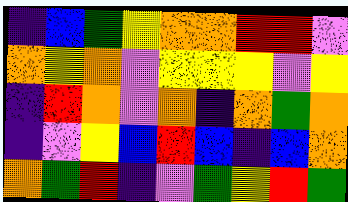[["indigo", "blue", "green", "yellow", "orange", "orange", "red", "red", "violet"], ["orange", "yellow", "orange", "violet", "yellow", "yellow", "yellow", "violet", "yellow"], ["indigo", "red", "orange", "violet", "orange", "indigo", "orange", "green", "orange"], ["indigo", "violet", "yellow", "blue", "red", "blue", "indigo", "blue", "orange"], ["orange", "green", "red", "indigo", "violet", "green", "yellow", "red", "green"]]